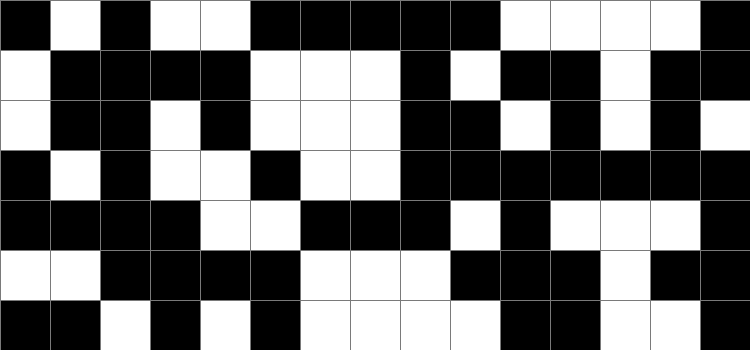[["black", "white", "black", "white", "white", "black", "black", "black", "black", "black", "white", "white", "white", "white", "black"], ["white", "black", "black", "black", "black", "white", "white", "white", "black", "white", "black", "black", "white", "black", "black"], ["white", "black", "black", "white", "black", "white", "white", "white", "black", "black", "white", "black", "white", "black", "white"], ["black", "white", "black", "white", "white", "black", "white", "white", "black", "black", "black", "black", "black", "black", "black"], ["black", "black", "black", "black", "white", "white", "black", "black", "black", "white", "black", "white", "white", "white", "black"], ["white", "white", "black", "black", "black", "black", "white", "white", "white", "black", "black", "black", "white", "black", "black"], ["black", "black", "white", "black", "white", "black", "white", "white", "white", "white", "black", "black", "white", "white", "black"]]